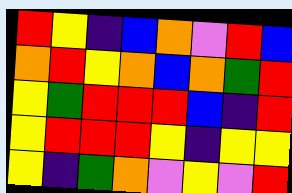[["red", "yellow", "indigo", "blue", "orange", "violet", "red", "blue"], ["orange", "red", "yellow", "orange", "blue", "orange", "green", "red"], ["yellow", "green", "red", "red", "red", "blue", "indigo", "red"], ["yellow", "red", "red", "red", "yellow", "indigo", "yellow", "yellow"], ["yellow", "indigo", "green", "orange", "violet", "yellow", "violet", "red"]]